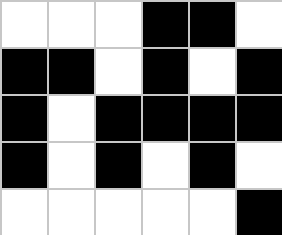[["white", "white", "white", "black", "black", "white"], ["black", "black", "white", "black", "white", "black"], ["black", "white", "black", "black", "black", "black"], ["black", "white", "black", "white", "black", "white"], ["white", "white", "white", "white", "white", "black"]]